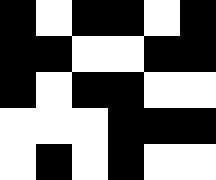[["black", "white", "black", "black", "white", "black"], ["black", "black", "white", "white", "black", "black"], ["black", "white", "black", "black", "white", "white"], ["white", "white", "white", "black", "black", "black"], ["white", "black", "white", "black", "white", "white"]]